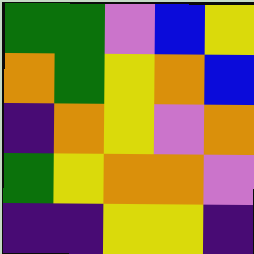[["green", "green", "violet", "blue", "yellow"], ["orange", "green", "yellow", "orange", "blue"], ["indigo", "orange", "yellow", "violet", "orange"], ["green", "yellow", "orange", "orange", "violet"], ["indigo", "indigo", "yellow", "yellow", "indigo"]]